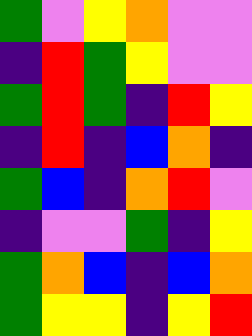[["green", "violet", "yellow", "orange", "violet", "violet"], ["indigo", "red", "green", "yellow", "violet", "violet"], ["green", "red", "green", "indigo", "red", "yellow"], ["indigo", "red", "indigo", "blue", "orange", "indigo"], ["green", "blue", "indigo", "orange", "red", "violet"], ["indigo", "violet", "violet", "green", "indigo", "yellow"], ["green", "orange", "blue", "indigo", "blue", "orange"], ["green", "yellow", "yellow", "indigo", "yellow", "red"]]